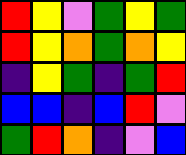[["red", "yellow", "violet", "green", "yellow", "green"], ["red", "yellow", "orange", "green", "orange", "yellow"], ["indigo", "yellow", "green", "indigo", "green", "red"], ["blue", "blue", "indigo", "blue", "red", "violet"], ["green", "red", "orange", "indigo", "violet", "blue"]]